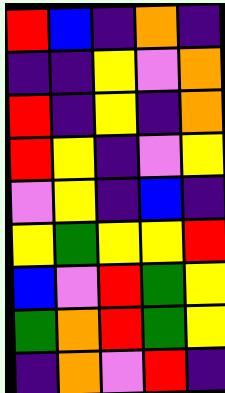[["red", "blue", "indigo", "orange", "indigo"], ["indigo", "indigo", "yellow", "violet", "orange"], ["red", "indigo", "yellow", "indigo", "orange"], ["red", "yellow", "indigo", "violet", "yellow"], ["violet", "yellow", "indigo", "blue", "indigo"], ["yellow", "green", "yellow", "yellow", "red"], ["blue", "violet", "red", "green", "yellow"], ["green", "orange", "red", "green", "yellow"], ["indigo", "orange", "violet", "red", "indigo"]]